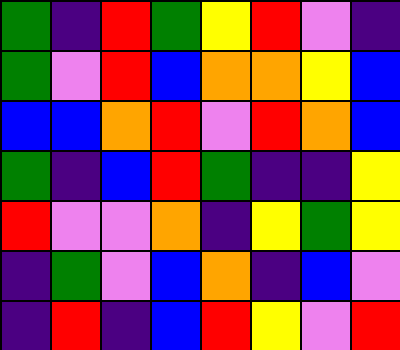[["green", "indigo", "red", "green", "yellow", "red", "violet", "indigo"], ["green", "violet", "red", "blue", "orange", "orange", "yellow", "blue"], ["blue", "blue", "orange", "red", "violet", "red", "orange", "blue"], ["green", "indigo", "blue", "red", "green", "indigo", "indigo", "yellow"], ["red", "violet", "violet", "orange", "indigo", "yellow", "green", "yellow"], ["indigo", "green", "violet", "blue", "orange", "indigo", "blue", "violet"], ["indigo", "red", "indigo", "blue", "red", "yellow", "violet", "red"]]